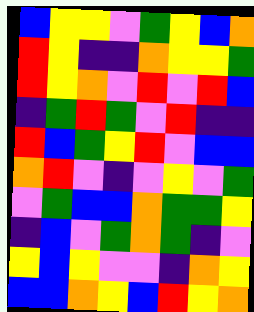[["blue", "yellow", "yellow", "violet", "green", "yellow", "blue", "orange"], ["red", "yellow", "indigo", "indigo", "orange", "yellow", "yellow", "green"], ["red", "yellow", "orange", "violet", "red", "violet", "red", "blue"], ["indigo", "green", "red", "green", "violet", "red", "indigo", "indigo"], ["red", "blue", "green", "yellow", "red", "violet", "blue", "blue"], ["orange", "red", "violet", "indigo", "violet", "yellow", "violet", "green"], ["violet", "green", "blue", "blue", "orange", "green", "green", "yellow"], ["indigo", "blue", "violet", "green", "orange", "green", "indigo", "violet"], ["yellow", "blue", "yellow", "violet", "violet", "indigo", "orange", "yellow"], ["blue", "blue", "orange", "yellow", "blue", "red", "yellow", "orange"]]